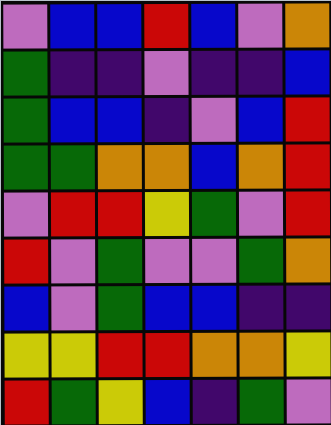[["violet", "blue", "blue", "red", "blue", "violet", "orange"], ["green", "indigo", "indigo", "violet", "indigo", "indigo", "blue"], ["green", "blue", "blue", "indigo", "violet", "blue", "red"], ["green", "green", "orange", "orange", "blue", "orange", "red"], ["violet", "red", "red", "yellow", "green", "violet", "red"], ["red", "violet", "green", "violet", "violet", "green", "orange"], ["blue", "violet", "green", "blue", "blue", "indigo", "indigo"], ["yellow", "yellow", "red", "red", "orange", "orange", "yellow"], ["red", "green", "yellow", "blue", "indigo", "green", "violet"]]